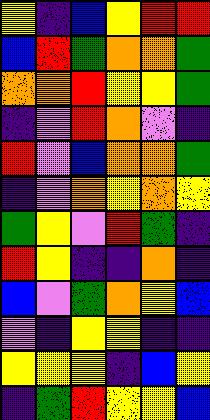[["yellow", "indigo", "blue", "yellow", "red", "red"], ["blue", "red", "green", "orange", "orange", "green"], ["orange", "orange", "red", "yellow", "yellow", "green"], ["indigo", "violet", "red", "orange", "violet", "indigo"], ["red", "violet", "blue", "orange", "orange", "green"], ["indigo", "violet", "orange", "yellow", "orange", "yellow"], ["green", "yellow", "violet", "red", "green", "indigo"], ["red", "yellow", "indigo", "indigo", "orange", "indigo"], ["blue", "violet", "green", "orange", "yellow", "blue"], ["violet", "indigo", "yellow", "yellow", "indigo", "indigo"], ["yellow", "yellow", "yellow", "indigo", "blue", "yellow"], ["indigo", "green", "red", "yellow", "yellow", "blue"]]